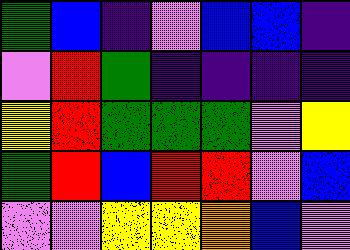[["green", "blue", "indigo", "violet", "blue", "blue", "indigo"], ["violet", "red", "green", "indigo", "indigo", "indigo", "indigo"], ["yellow", "red", "green", "green", "green", "violet", "yellow"], ["green", "red", "blue", "red", "red", "violet", "blue"], ["violet", "violet", "yellow", "yellow", "orange", "blue", "violet"]]